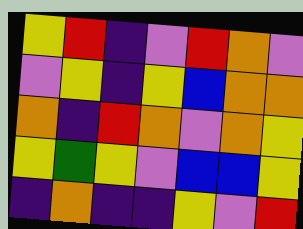[["yellow", "red", "indigo", "violet", "red", "orange", "violet"], ["violet", "yellow", "indigo", "yellow", "blue", "orange", "orange"], ["orange", "indigo", "red", "orange", "violet", "orange", "yellow"], ["yellow", "green", "yellow", "violet", "blue", "blue", "yellow"], ["indigo", "orange", "indigo", "indigo", "yellow", "violet", "red"]]